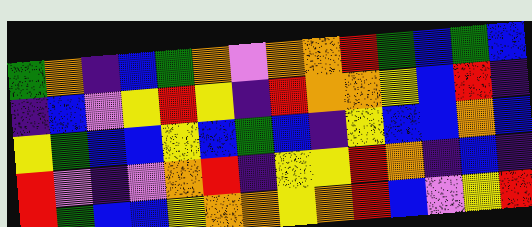[["green", "orange", "indigo", "blue", "green", "orange", "violet", "orange", "orange", "red", "green", "blue", "green", "blue"], ["indigo", "blue", "violet", "yellow", "red", "yellow", "indigo", "red", "orange", "orange", "yellow", "blue", "red", "indigo"], ["yellow", "green", "blue", "blue", "yellow", "blue", "green", "blue", "indigo", "yellow", "blue", "blue", "orange", "blue"], ["red", "violet", "indigo", "violet", "orange", "red", "indigo", "yellow", "yellow", "red", "orange", "indigo", "blue", "indigo"], ["red", "green", "blue", "blue", "yellow", "orange", "orange", "yellow", "orange", "red", "blue", "violet", "yellow", "red"]]